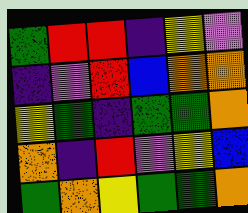[["green", "red", "red", "indigo", "yellow", "violet"], ["indigo", "violet", "red", "blue", "orange", "orange"], ["yellow", "green", "indigo", "green", "green", "orange"], ["orange", "indigo", "red", "violet", "yellow", "blue"], ["green", "orange", "yellow", "green", "green", "orange"]]